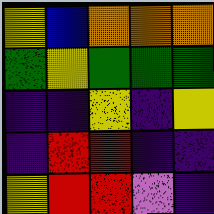[["yellow", "blue", "orange", "orange", "orange"], ["green", "yellow", "green", "green", "green"], ["indigo", "indigo", "yellow", "indigo", "yellow"], ["indigo", "red", "red", "indigo", "indigo"], ["yellow", "red", "red", "violet", "indigo"]]